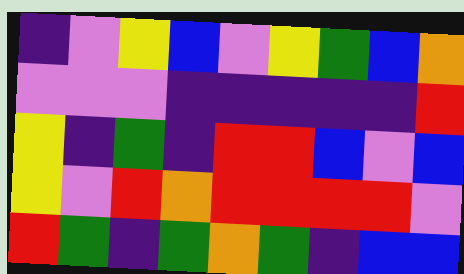[["indigo", "violet", "yellow", "blue", "violet", "yellow", "green", "blue", "orange"], ["violet", "violet", "violet", "indigo", "indigo", "indigo", "indigo", "indigo", "red"], ["yellow", "indigo", "green", "indigo", "red", "red", "blue", "violet", "blue"], ["yellow", "violet", "red", "orange", "red", "red", "red", "red", "violet"], ["red", "green", "indigo", "green", "orange", "green", "indigo", "blue", "blue"]]